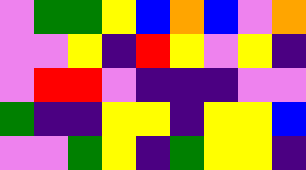[["violet", "green", "green", "yellow", "blue", "orange", "blue", "violet", "orange"], ["violet", "violet", "yellow", "indigo", "red", "yellow", "violet", "yellow", "indigo"], ["violet", "red", "red", "violet", "indigo", "indigo", "indigo", "violet", "violet"], ["green", "indigo", "indigo", "yellow", "yellow", "indigo", "yellow", "yellow", "blue"], ["violet", "violet", "green", "yellow", "indigo", "green", "yellow", "yellow", "indigo"]]